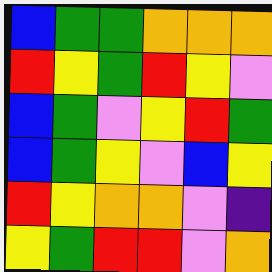[["blue", "green", "green", "orange", "orange", "orange"], ["red", "yellow", "green", "red", "yellow", "violet"], ["blue", "green", "violet", "yellow", "red", "green"], ["blue", "green", "yellow", "violet", "blue", "yellow"], ["red", "yellow", "orange", "orange", "violet", "indigo"], ["yellow", "green", "red", "red", "violet", "orange"]]